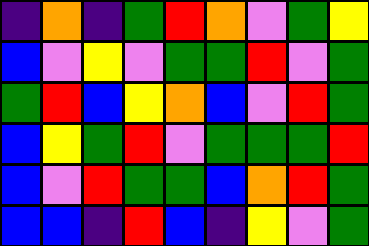[["indigo", "orange", "indigo", "green", "red", "orange", "violet", "green", "yellow"], ["blue", "violet", "yellow", "violet", "green", "green", "red", "violet", "green"], ["green", "red", "blue", "yellow", "orange", "blue", "violet", "red", "green"], ["blue", "yellow", "green", "red", "violet", "green", "green", "green", "red"], ["blue", "violet", "red", "green", "green", "blue", "orange", "red", "green"], ["blue", "blue", "indigo", "red", "blue", "indigo", "yellow", "violet", "green"]]